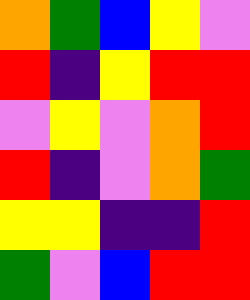[["orange", "green", "blue", "yellow", "violet"], ["red", "indigo", "yellow", "red", "red"], ["violet", "yellow", "violet", "orange", "red"], ["red", "indigo", "violet", "orange", "green"], ["yellow", "yellow", "indigo", "indigo", "red"], ["green", "violet", "blue", "red", "red"]]